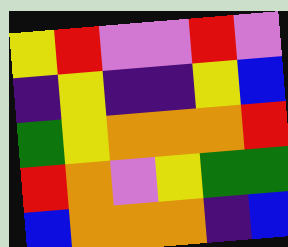[["yellow", "red", "violet", "violet", "red", "violet"], ["indigo", "yellow", "indigo", "indigo", "yellow", "blue"], ["green", "yellow", "orange", "orange", "orange", "red"], ["red", "orange", "violet", "yellow", "green", "green"], ["blue", "orange", "orange", "orange", "indigo", "blue"]]